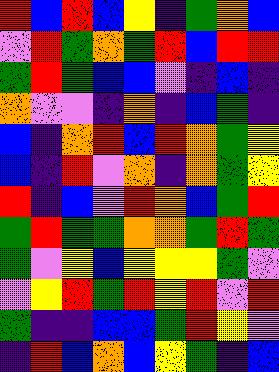[["red", "blue", "red", "blue", "yellow", "indigo", "green", "orange", "blue"], ["violet", "red", "green", "orange", "green", "red", "blue", "red", "red"], ["green", "red", "green", "blue", "blue", "violet", "indigo", "blue", "indigo"], ["orange", "violet", "violet", "indigo", "orange", "indigo", "blue", "green", "indigo"], ["blue", "indigo", "orange", "red", "blue", "red", "orange", "green", "yellow"], ["blue", "indigo", "red", "violet", "orange", "indigo", "orange", "green", "yellow"], ["red", "indigo", "blue", "violet", "red", "orange", "blue", "green", "red"], ["green", "red", "green", "green", "orange", "orange", "green", "red", "green"], ["green", "violet", "yellow", "blue", "yellow", "yellow", "yellow", "green", "violet"], ["violet", "yellow", "red", "green", "red", "yellow", "red", "violet", "red"], ["green", "indigo", "indigo", "blue", "blue", "green", "red", "yellow", "violet"], ["indigo", "red", "blue", "orange", "blue", "yellow", "green", "indigo", "blue"]]